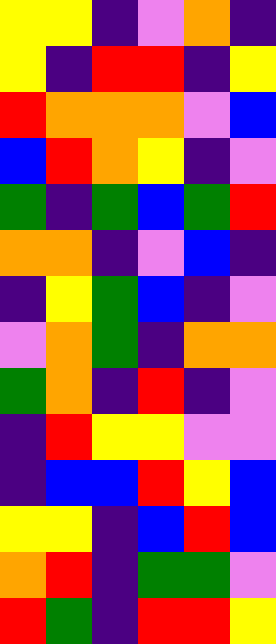[["yellow", "yellow", "indigo", "violet", "orange", "indigo"], ["yellow", "indigo", "red", "red", "indigo", "yellow"], ["red", "orange", "orange", "orange", "violet", "blue"], ["blue", "red", "orange", "yellow", "indigo", "violet"], ["green", "indigo", "green", "blue", "green", "red"], ["orange", "orange", "indigo", "violet", "blue", "indigo"], ["indigo", "yellow", "green", "blue", "indigo", "violet"], ["violet", "orange", "green", "indigo", "orange", "orange"], ["green", "orange", "indigo", "red", "indigo", "violet"], ["indigo", "red", "yellow", "yellow", "violet", "violet"], ["indigo", "blue", "blue", "red", "yellow", "blue"], ["yellow", "yellow", "indigo", "blue", "red", "blue"], ["orange", "red", "indigo", "green", "green", "violet"], ["red", "green", "indigo", "red", "red", "yellow"]]